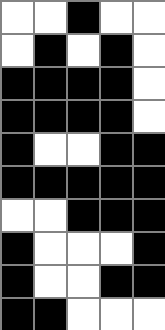[["white", "white", "black", "white", "white"], ["white", "black", "white", "black", "white"], ["black", "black", "black", "black", "white"], ["black", "black", "black", "black", "white"], ["black", "white", "white", "black", "black"], ["black", "black", "black", "black", "black"], ["white", "white", "black", "black", "black"], ["black", "white", "white", "white", "black"], ["black", "white", "white", "black", "black"], ["black", "black", "white", "white", "white"]]